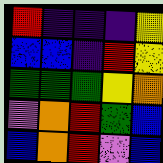[["red", "indigo", "indigo", "indigo", "yellow"], ["blue", "blue", "indigo", "red", "yellow"], ["green", "green", "green", "yellow", "orange"], ["violet", "orange", "red", "green", "blue"], ["blue", "orange", "red", "violet", "blue"]]